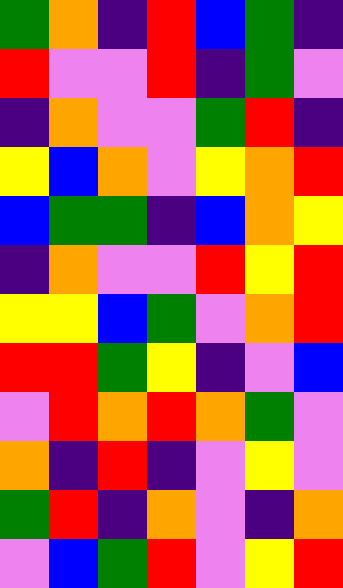[["green", "orange", "indigo", "red", "blue", "green", "indigo"], ["red", "violet", "violet", "red", "indigo", "green", "violet"], ["indigo", "orange", "violet", "violet", "green", "red", "indigo"], ["yellow", "blue", "orange", "violet", "yellow", "orange", "red"], ["blue", "green", "green", "indigo", "blue", "orange", "yellow"], ["indigo", "orange", "violet", "violet", "red", "yellow", "red"], ["yellow", "yellow", "blue", "green", "violet", "orange", "red"], ["red", "red", "green", "yellow", "indigo", "violet", "blue"], ["violet", "red", "orange", "red", "orange", "green", "violet"], ["orange", "indigo", "red", "indigo", "violet", "yellow", "violet"], ["green", "red", "indigo", "orange", "violet", "indigo", "orange"], ["violet", "blue", "green", "red", "violet", "yellow", "red"]]